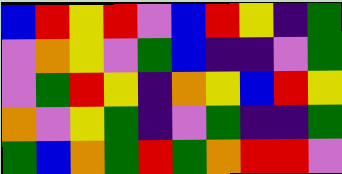[["blue", "red", "yellow", "red", "violet", "blue", "red", "yellow", "indigo", "green"], ["violet", "orange", "yellow", "violet", "green", "blue", "indigo", "indigo", "violet", "green"], ["violet", "green", "red", "yellow", "indigo", "orange", "yellow", "blue", "red", "yellow"], ["orange", "violet", "yellow", "green", "indigo", "violet", "green", "indigo", "indigo", "green"], ["green", "blue", "orange", "green", "red", "green", "orange", "red", "red", "violet"]]